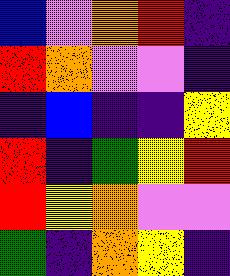[["blue", "violet", "orange", "red", "indigo"], ["red", "orange", "violet", "violet", "indigo"], ["indigo", "blue", "indigo", "indigo", "yellow"], ["red", "indigo", "green", "yellow", "red"], ["red", "yellow", "orange", "violet", "violet"], ["green", "indigo", "orange", "yellow", "indigo"]]